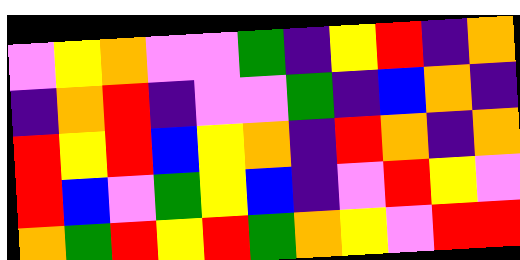[["violet", "yellow", "orange", "violet", "violet", "green", "indigo", "yellow", "red", "indigo", "orange"], ["indigo", "orange", "red", "indigo", "violet", "violet", "green", "indigo", "blue", "orange", "indigo"], ["red", "yellow", "red", "blue", "yellow", "orange", "indigo", "red", "orange", "indigo", "orange"], ["red", "blue", "violet", "green", "yellow", "blue", "indigo", "violet", "red", "yellow", "violet"], ["orange", "green", "red", "yellow", "red", "green", "orange", "yellow", "violet", "red", "red"]]